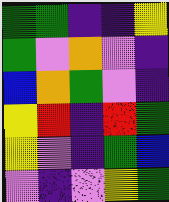[["green", "green", "indigo", "indigo", "yellow"], ["green", "violet", "orange", "violet", "indigo"], ["blue", "orange", "green", "violet", "indigo"], ["yellow", "red", "indigo", "red", "green"], ["yellow", "violet", "indigo", "green", "blue"], ["violet", "indigo", "violet", "yellow", "green"]]